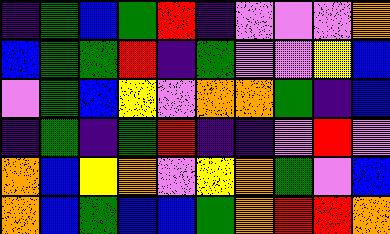[["indigo", "green", "blue", "green", "red", "indigo", "violet", "violet", "violet", "orange"], ["blue", "green", "green", "red", "indigo", "green", "violet", "violet", "yellow", "blue"], ["violet", "green", "blue", "yellow", "violet", "orange", "orange", "green", "indigo", "blue"], ["indigo", "green", "indigo", "green", "red", "indigo", "indigo", "violet", "red", "violet"], ["orange", "blue", "yellow", "orange", "violet", "yellow", "orange", "green", "violet", "blue"], ["orange", "blue", "green", "blue", "blue", "green", "orange", "red", "red", "orange"]]